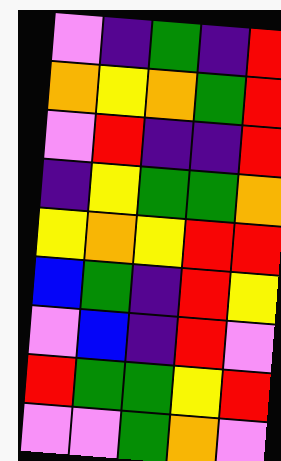[["violet", "indigo", "green", "indigo", "red"], ["orange", "yellow", "orange", "green", "red"], ["violet", "red", "indigo", "indigo", "red"], ["indigo", "yellow", "green", "green", "orange"], ["yellow", "orange", "yellow", "red", "red"], ["blue", "green", "indigo", "red", "yellow"], ["violet", "blue", "indigo", "red", "violet"], ["red", "green", "green", "yellow", "red"], ["violet", "violet", "green", "orange", "violet"]]